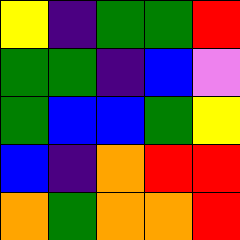[["yellow", "indigo", "green", "green", "red"], ["green", "green", "indigo", "blue", "violet"], ["green", "blue", "blue", "green", "yellow"], ["blue", "indigo", "orange", "red", "red"], ["orange", "green", "orange", "orange", "red"]]